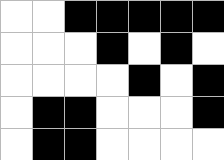[["white", "white", "black", "black", "black", "black", "black"], ["white", "white", "white", "black", "white", "black", "white"], ["white", "white", "white", "white", "black", "white", "black"], ["white", "black", "black", "white", "white", "white", "black"], ["white", "black", "black", "white", "white", "white", "white"]]